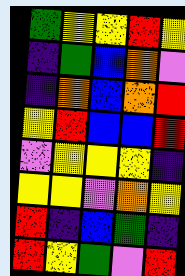[["green", "yellow", "yellow", "red", "yellow"], ["indigo", "green", "blue", "orange", "violet"], ["indigo", "orange", "blue", "orange", "red"], ["yellow", "red", "blue", "blue", "red"], ["violet", "yellow", "yellow", "yellow", "indigo"], ["yellow", "yellow", "violet", "orange", "yellow"], ["red", "indigo", "blue", "green", "indigo"], ["red", "yellow", "green", "violet", "red"]]